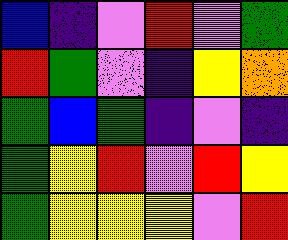[["blue", "indigo", "violet", "red", "violet", "green"], ["red", "green", "violet", "indigo", "yellow", "orange"], ["green", "blue", "green", "indigo", "violet", "indigo"], ["green", "yellow", "red", "violet", "red", "yellow"], ["green", "yellow", "yellow", "yellow", "violet", "red"]]